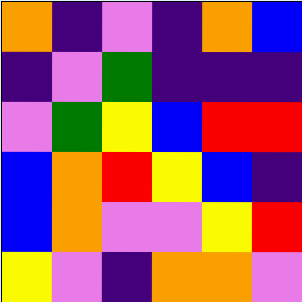[["orange", "indigo", "violet", "indigo", "orange", "blue"], ["indigo", "violet", "green", "indigo", "indigo", "indigo"], ["violet", "green", "yellow", "blue", "red", "red"], ["blue", "orange", "red", "yellow", "blue", "indigo"], ["blue", "orange", "violet", "violet", "yellow", "red"], ["yellow", "violet", "indigo", "orange", "orange", "violet"]]